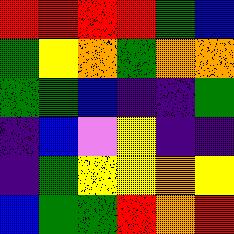[["red", "red", "red", "red", "green", "blue"], ["green", "yellow", "orange", "green", "orange", "orange"], ["green", "green", "blue", "indigo", "indigo", "green"], ["indigo", "blue", "violet", "yellow", "indigo", "indigo"], ["indigo", "green", "yellow", "yellow", "orange", "yellow"], ["blue", "green", "green", "red", "orange", "red"]]